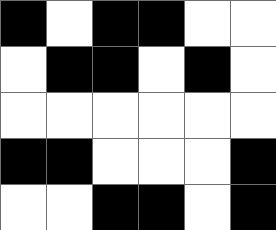[["black", "white", "black", "black", "white", "white"], ["white", "black", "black", "white", "black", "white"], ["white", "white", "white", "white", "white", "white"], ["black", "black", "white", "white", "white", "black"], ["white", "white", "black", "black", "white", "black"]]